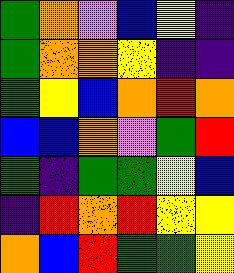[["green", "orange", "violet", "blue", "yellow", "indigo"], ["green", "orange", "orange", "yellow", "indigo", "indigo"], ["green", "yellow", "blue", "orange", "red", "orange"], ["blue", "blue", "orange", "violet", "green", "red"], ["green", "indigo", "green", "green", "yellow", "blue"], ["indigo", "red", "orange", "red", "yellow", "yellow"], ["orange", "blue", "red", "green", "green", "yellow"]]